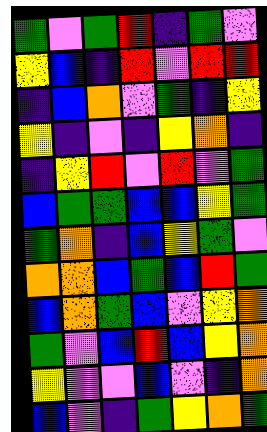[["green", "violet", "green", "red", "indigo", "green", "violet"], ["yellow", "blue", "indigo", "red", "violet", "red", "red"], ["indigo", "blue", "orange", "violet", "green", "indigo", "yellow"], ["yellow", "indigo", "violet", "indigo", "yellow", "orange", "indigo"], ["indigo", "yellow", "red", "violet", "red", "violet", "green"], ["blue", "green", "green", "blue", "blue", "yellow", "green"], ["green", "orange", "indigo", "blue", "yellow", "green", "violet"], ["orange", "orange", "blue", "green", "blue", "red", "green"], ["blue", "orange", "green", "blue", "violet", "yellow", "orange"], ["green", "violet", "blue", "red", "blue", "yellow", "orange"], ["yellow", "violet", "violet", "blue", "violet", "indigo", "orange"], ["blue", "violet", "indigo", "green", "yellow", "orange", "green"]]